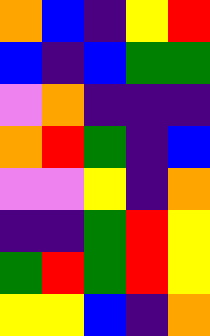[["orange", "blue", "indigo", "yellow", "red"], ["blue", "indigo", "blue", "green", "green"], ["violet", "orange", "indigo", "indigo", "indigo"], ["orange", "red", "green", "indigo", "blue"], ["violet", "violet", "yellow", "indigo", "orange"], ["indigo", "indigo", "green", "red", "yellow"], ["green", "red", "green", "red", "yellow"], ["yellow", "yellow", "blue", "indigo", "orange"]]